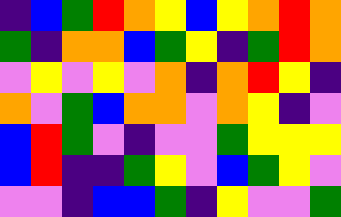[["indigo", "blue", "green", "red", "orange", "yellow", "blue", "yellow", "orange", "red", "orange"], ["green", "indigo", "orange", "orange", "blue", "green", "yellow", "indigo", "green", "red", "orange"], ["violet", "yellow", "violet", "yellow", "violet", "orange", "indigo", "orange", "red", "yellow", "indigo"], ["orange", "violet", "green", "blue", "orange", "orange", "violet", "orange", "yellow", "indigo", "violet"], ["blue", "red", "green", "violet", "indigo", "violet", "violet", "green", "yellow", "yellow", "yellow"], ["blue", "red", "indigo", "indigo", "green", "yellow", "violet", "blue", "green", "yellow", "violet"], ["violet", "violet", "indigo", "blue", "blue", "green", "indigo", "yellow", "violet", "violet", "green"]]